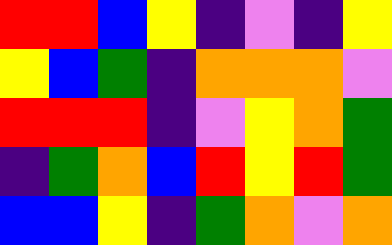[["red", "red", "blue", "yellow", "indigo", "violet", "indigo", "yellow"], ["yellow", "blue", "green", "indigo", "orange", "orange", "orange", "violet"], ["red", "red", "red", "indigo", "violet", "yellow", "orange", "green"], ["indigo", "green", "orange", "blue", "red", "yellow", "red", "green"], ["blue", "blue", "yellow", "indigo", "green", "orange", "violet", "orange"]]